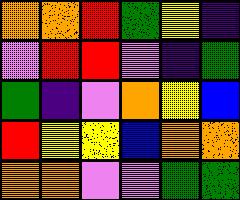[["orange", "orange", "red", "green", "yellow", "indigo"], ["violet", "red", "red", "violet", "indigo", "green"], ["green", "indigo", "violet", "orange", "yellow", "blue"], ["red", "yellow", "yellow", "blue", "orange", "orange"], ["orange", "orange", "violet", "violet", "green", "green"]]